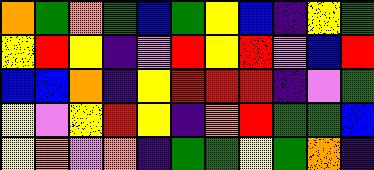[["orange", "green", "orange", "green", "blue", "green", "yellow", "blue", "indigo", "yellow", "green"], ["yellow", "red", "yellow", "indigo", "violet", "red", "yellow", "red", "violet", "blue", "red"], ["blue", "blue", "orange", "indigo", "yellow", "red", "red", "red", "indigo", "violet", "green"], ["yellow", "violet", "yellow", "red", "yellow", "indigo", "orange", "red", "green", "green", "blue"], ["yellow", "orange", "violet", "orange", "indigo", "green", "green", "yellow", "green", "orange", "indigo"]]